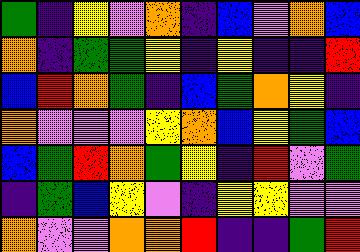[["green", "indigo", "yellow", "violet", "orange", "indigo", "blue", "violet", "orange", "blue"], ["orange", "indigo", "green", "green", "yellow", "indigo", "yellow", "indigo", "indigo", "red"], ["blue", "red", "orange", "green", "indigo", "blue", "green", "orange", "yellow", "indigo"], ["orange", "violet", "violet", "violet", "yellow", "orange", "blue", "yellow", "green", "blue"], ["blue", "green", "red", "orange", "green", "yellow", "indigo", "red", "violet", "green"], ["indigo", "green", "blue", "yellow", "violet", "indigo", "yellow", "yellow", "violet", "violet"], ["orange", "violet", "violet", "orange", "orange", "red", "indigo", "indigo", "green", "red"]]